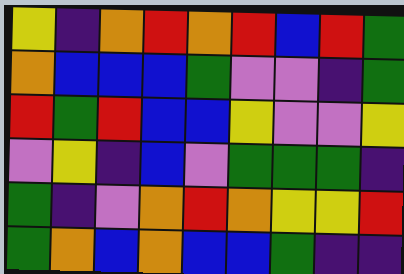[["yellow", "indigo", "orange", "red", "orange", "red", "blue", "red", "green"], ["orange", "blue", "blue", "blue", "green", "violet", "violet", "indigo", "green"], ["red", "green", "red", "blue", "blue", "yellow", "violet", "violet", "yellow"], ["violet", "yellow", "indigo", "blue", "violet", "green", "green", "green", "indigo"], ["green", "indigo", "violet", "orange", "red", "orange", "yellow", "yellow", "red"], ["green", "orange", "blue", "orange", "blue", "blue", "green", "indigo", "indigo"]]